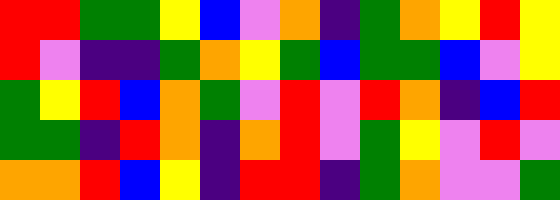[["red", "red", "green", "green", "yellow", "blue", "violet", "orange", "indigo", "green", "orange", "yellow", "red", "yellow"], ["red", "violet", "indigo", "indigo", "green", "orange", "yellow", "green", "blue", "green", "green", "blue", "violet", "yellow"], ["green", "yellow", "red", "blue", "orange", "green", "violet", "red", "violet", "red", "orange", "indigo", "blue", "red"], ["green", "green", "indigo", "red", "orange", "indigo", "orange", "red", "violet", "green", "yellow", "violet", "red", "violet"], ["orange", "orange", "red", "blue", "yellow", "indigo", "red", "red", "indigo", "green", "orange", "violet", "violet", "green"]]